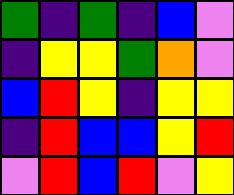[["green", "indigo", "green", "indigo", "blue", "violet"], ["indigo", "yellow", "yellow", "green", "orange", "violet"], ["blue", "red", "yellow", "indigo", "yellow", "yellow"], ["indigo", "red", "blue", "blue", "yellow", "red"], ["violet", "red", "blue", "red", "violet", "yellow"]]